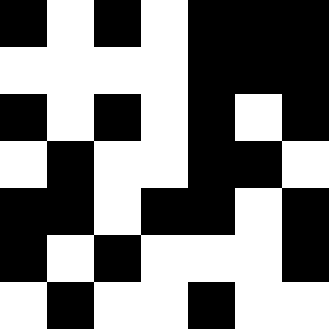[["black", "white", "black", "white", "black", "black", "black"], ["white", "white", "white", "white", "black", "black", "black"], ["black", "white", "black", "white", "black", "white", "black"], ["white", "black", "white", "white", "black", "black", "white"], ["black", "black", "white", "black", "black", "white", "black"], ["black", "white", "black", "white", "white", "white", "black"], ["white", "black", "white", "white", "black", "white", "white"]]